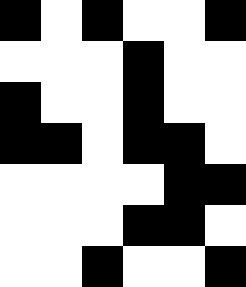[["black", "white", "black", "white", "white", "black"], ["white", "white", "white", "black", "white", "white"], ["black", "white", "white", "black", "white", "white"], ["black", "black", "white", "black", "black", "white"], ["white", "white", "white", "white", "black", "black"], ["white", "white", "white", "black", "black", "white"], ["white", "white", "black", "white", "white", "black"]]